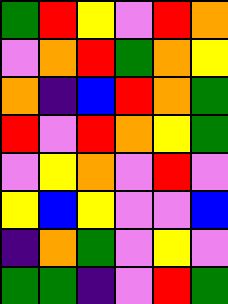[["green", "red", "yellow", "violet", "red", "orange"], ["violet", "orange", "red", "green", "orange", "yellow"], ["orange", "indigo", "blue", "red", "orange", "green"], ["red", "violet", "red", "orange", "yellow", "green"], ["violet", "yellow", "orange", "violet", "red", "violet"], ["yellow", "blue", "yellow", "violet", "violet", "blue"], ["indigo", "orange", "green", "violet", "yellow", "violet"], ["green", "green", "indigo", "violet", "red", "green"]]